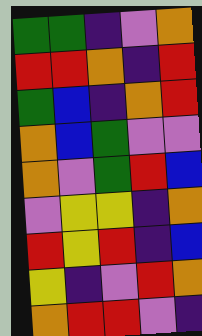[["green", "green", "indigo", "violet", "orange"], ["red", "red", "orange", "indigo", "red"], ["green", "blue", "indigo", "orange", "red"], ["orange", "blue", "green", "violet", "violet"], ["orange", "violet", "green", "red", "blue"], ["violet", "yellow", "yellow", "indigo", "orange"], ["red", "yellow", "red", "indigo", "blue"], ["yellow", "indigo", "violet", "red", "orange"], ["orange", "red", "red", "violet", "indigo"]]